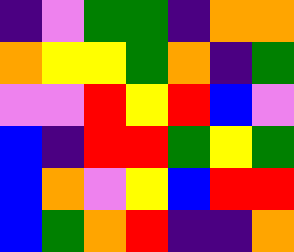[["indigo", "violet", "green", "green", "indigo", "orange", "orange"], ["orange", "yellow", "yellow", "green", "orange", "indigo", "green"], ["violet", "violet", "red", "yellow", "red", "blue", "violet"], ["blue", "indigo", "red", "red", "green", "yellow", "green"], ["blue", "orange", "violet", "yellow", "blue", "red", "red"], ["blue", "green", "orange", "red", "indigo", "indigo", "orange"]]